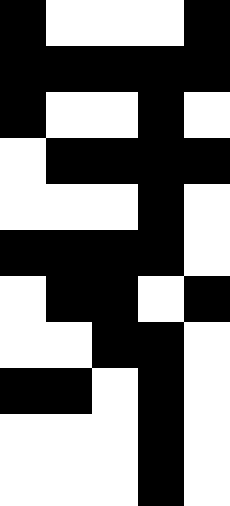[["black", "white", "white", "white", "black"], ["black", "black", "black", "black", "black"], ["black", "white", "white", "black", "white"], ["white", "black", "black", "black", "black"], ["white", "white", "white", "black", "white"], ["black", "black", "black", "black", "white"], ["white", "black", "black", "white", "black"], ["white", "white", "black", "black", "white"], ["black", "black", "white", "black", "white"], ["white", "white", "white", "black", "white"], ["white", "white", "white", "black", "white"]]